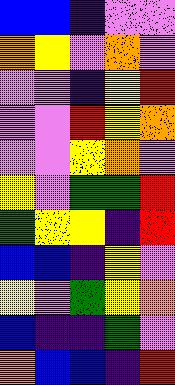[["blue", "blue", "indigo", "violet", "violet"], ["orange", "yellow", "violet", "orange", "violet"], ["violet", "violet", "indigo", "yellow", "red"], ["violet", "violet", "red", "yellow", "orange"], ["violet", "violet", "yellow", "orange", "violet"], ["yellow", "violet", "green", "green", "red"], ["green", "yellow", "yellow", "indigo", "red"], ["blue", "blue", "indigo", "yellow", "violet"], ["yellow", "violet", "green", "yellow", "orange"], ["blue", "indigo", "indigo", "green", "violet"], ["orange", "blue", "blue", "indigo", "red"]]